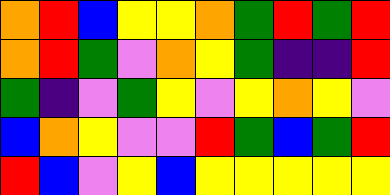[["orange", "red", "blue", "yellow", "yellow", "orange", "green", "red", "green", "red"], ["orange", "red", "green", "violet", "orange", "yellow", "green", "indigo", "indigo", "red"], ["green", "indigo", "violet", "green", "yellow", "violet", "yellow", "orange", "yellow", "violet"], ["blue", "orange", "yellow", "violet", "violet", "red", "green", "blue", "green", "red"], ["red", "blue", "violet", "yellow", "blue", "yellow", "yellow", "yellow", "yellow", "yellow"]]